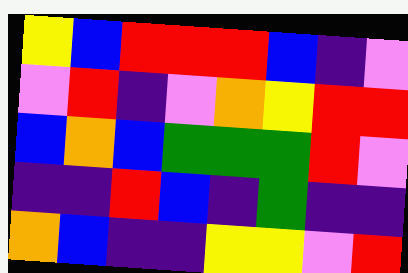[["yellow", "blue", "red", "red", "red", "blue", "indigo", "violet"], ["violet", "red", "indigo", "violet", "orange", "yellow", "red", "red"], ["blue", "orange", "blue", "green", "green", "green", "red", "violet"], ["indigo", "indigo", "red", "blue", "indigo", "green", "indigo", "indigo"], ["orange", "blue", "indigo", "indigo", "yellow", "yellow", "violet", "red"]]